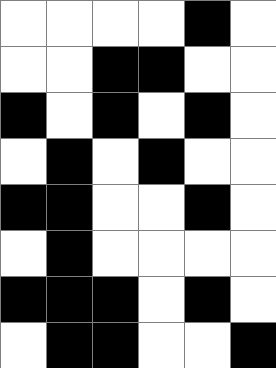[["white", "white", "white", "white", "black", "white"], ["white", "white", "black", "black", "white", "white"], ["black", "white", "black", "white", "black", "white"], ["white", "black", "white", "black", "white", "white"], ["black", "black", "white", "white", "black", "white"], ["white", "black", "white", "white", "white", "white"], ["black", "black", "black", "white", "black", "white"], ["white", "black", "black", "white", "white", "black"]]